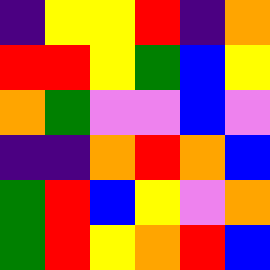[["indigo", "yellow", "yellow", "red", "indigo", "orange"], ["red", "red", "yellow", "green", "blue", "yellow"], ["orange", "green", "violet", "violet", "blue", "violet"], ["indigo", "indigo", "orange", "red", "orange", "blue"], ["green", "red", "blue", "yellow", "violet", "orange"], ["green", "red", "yellow", "orange", "red", "blue"]]